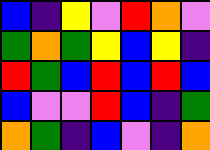[["blue", "indigo", "yellow", "violet", "red", "orange", "violet"], ["green", "orange", "green", "yellow", "blue", "yellow", "indigo"], ["red", "green", "blue", "red", "blue", "red", "blue"], ["blue", "violet", "violet", "red", "blue", "indigo", "green"], ["orange", "green", "indigo", "blue", "violet", "indigo", "orange"]]